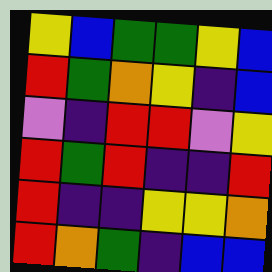[["yellow", "blue", "green", "green", "yellow", "blue"], ["red", "green", "orange", "yellow", "indigo", "blue"], ["violet", "indigo", "red", "red", "violet", "yellow"], ["red", "green", "red", "indigo", "indigo", "red"], ["red", "indigo", "indigo", "yellow", "yellow", "orange"], ["red", "orange", "green", "indigo", "blue", "blue"]]